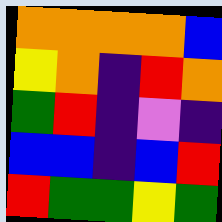[["orange", "orange", "orange", "orange", "blue"], ["yellow", "orange", "indigo", "red", "orange"], ["green", "red", "indigo", "violet", "indigo"], ["blue", "blue", "indigo", "blue", "red"], ["red", "green", "green", "yellow", "green"]]